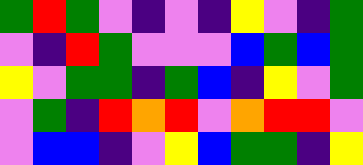[["green", "red", "green", "violet", "indigo", "violet", "indigo", "yellow", "violet", "indigo", "green"], ["violet", "indigo", "red", "green", "violet", "violet", "violet", "blue", "green", "blue", "green"], ["yellow", "violet", "green", "green", "indigo", "green", "blue", "indigo", "yellow", "violet", "green"], ["violet", "green", "indigo", "red", "orange", "red", "violet", "orange", "red", "red", "violet"], ["violet", "blue", "blue", "indigo", "violet", "yellow", "blue", "green", "green", "indigo", "yellow"]]